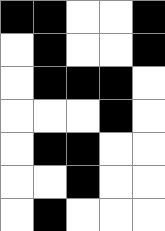[["black", "black", "white", "white", "black"], ["white", "black", "white", "white", "black"], ["white", "black", "black", "black", "white"], ["white", "white", "white", "black", "white"], ["white", "black", "black", "white", "white"], ["white", "white", "black", "white", "white"], ["white", "black", "white", "white", "white"]]